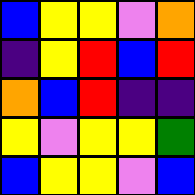[["blue", "yellow", "yellow", "violet", "orange"], ["indigo", "yellow", "red", "blue", "red"], ["orange", "blue", "red", "indigo", "indigo"], ["yellow", "violet", "yellow", "yellow", "green"], ["blue", "yellow", "yellow", "violet", "blue"]]